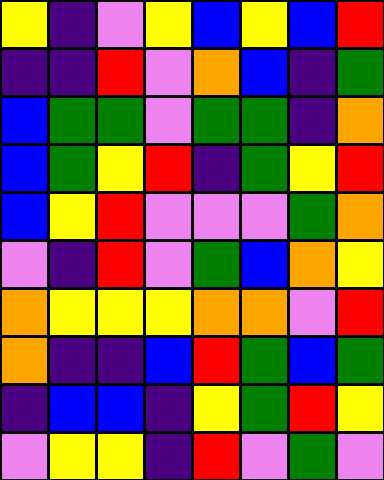[["yellow", "indigo", "violet", "yellow", "blue", "yellow", "blue", "red"], ["indigo", "indigo", "red", "violet", "orange", "blue", "indigo", "green"], ["blue", "green", "green", "violet", "green", "green", "indigo", "orange"], ["blue", "green", "yellow", "red", "indigo", "green", "yellow", "red"], ["blue", "yellow", "red", "violet", "violet", "violet", "green", "orange"], ["violet", "indigo", "red", "violet", "green", "blue", "orange", "yellow"], ["orange", "yellow", "yellow", "yellow", "orange", "orange", "violet", "red"], ["orange", "indigo", "indigo", "blue", "red", "green", "blue", "green"], ["indigo", "blue", "blue", "indigo", "yellow", "green", "red", "yellow"], ["violet", "yellow", "yellow", "indigo", "red", "violet", "green", "violet"]]